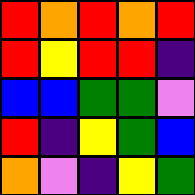[["red", "orange", "red", "orange", "red"], ["red", "yellow", "red", "red", "indigo"], ["blue", "blue", "green", "green", "violet"], ["red", "indigo", "yellow", "green", "blue"], ["orange", "violet", "indigo", "yellow", "green"]]